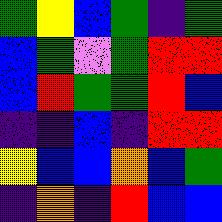[["green", "yellow", "blue", "green", "indigo", "green"], ["blue", "green", "violet", "green", "red", "red"], ["blue", "red", "green", "green", "red", "blue"], ["indigo", "indigo", "blue", "indigo", "red", "red"], ["yellow", "blue", "blue", "orange", "blue", "green"], ["indigo", "orange", "indigo", "red", "blue", "blue"]]